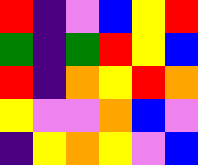[["red", "indigo", "violet", "blue", "yellow", "red"], ["green", "indigo", "green", "red", "yellow", "blue"], ["red", "indigo", "orange", "yellow", "red", "orange"], ["yellow", "violet", "violet", "orange", "blue", "violet"], ["indigo", "yellow", "orange", "yellow", "violet", "blue"]]